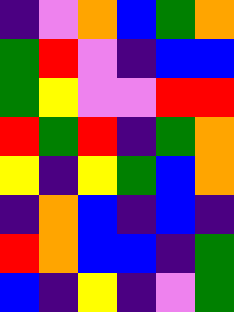[["indigo", "violet", "orange", "blue", "green", "orange"], ["green", "red", "violet", "indigo", "blue", "blue"], ["green", "yellow", "violet", "violet", "red", "red"], ["red", "green", "red", "indigo", "green", "orange"], ["yellow", "indigo", "yellow", "green", "blue", "orange"], ["indigo", "orange", "blue", "indigo", "blue", "indigo"], ["red", "orange", "blue", "blue", "indigo", "green"], ["blue", "indigo", "yellow", "indigo", "violet", "green"]]